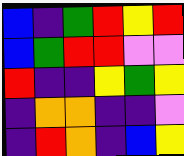[["blue", "indigo", "green", "red", "yellow", "red"], ["blue", "green", "red", "red", "violet", "violet"], ["red", "indigo", "indigo", "yellow", "green", "yellow"], ["indigo", "orange", "orange", "indigo", "indigo", "violet"], ["indigo", "red", "orange", "indigo", "blue", "yellow"]]